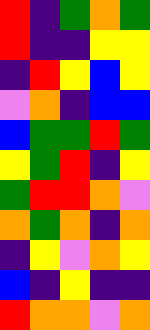[["red", "indigo", "green", "orange", "green"], ["red", "indigo", "indigo", "yellow", "yellow"], ["indigo", "red", "yellow", "blue", "yellow"], ["violet", "orange", "indigo", "blue", "blue"], ["blue", "green", "green", "red", "green"], ["yellow", "green", "red", "indigo", "yellow"], ["green", "red", "red", "orange", "violet"], ["orange", "green", "orange", "indigo", "orange"], ["indigo", "yellow", "violet", "orange", "yellow"], ["blue", "indigo", "yellow", "indigo", "indigo"], ["red", "orange", "orange", "violet", "orange"]]